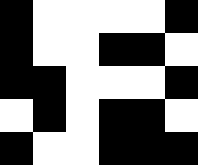[["black", "white", "white", "white", "white", "black"], ["black", "white", "white", "black", "black", "white"], ["black", "black", "white", "white", "white", "black"], ["white", "black", "white", "black", "black", "white"], ["black", "white", "white", "black", "black", "black"]]